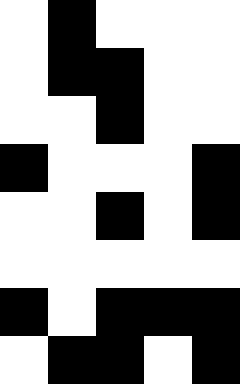[["white", "black", "white", "white", "white"], ["white", "black", "black", "white", "white"], ["white", "white", "black", "white", "white"], ["black", "white", "white", "white", "black"], ["white", "white", "black", "white", "black"], ["white", "white", "white", "white", "white"], ["black", "white", "black", "black", "black"], ["white", "black", "black", "white", "black"]]